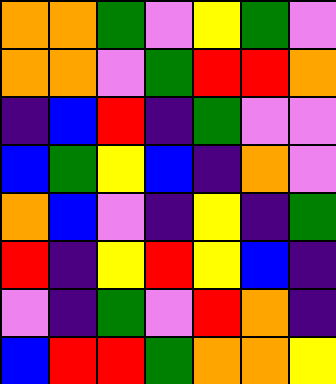[["orange", "orange", "green", "violet", "yellow", "green", "violet"], ["orange", "orange", "violet", "green", "red", "red", "orange"], ["indigo", "blue", "red", "indigo", "green", "violet", "violet"], ["blue", "green", "yellow", "blue", "indigo", "orange", "violet"], ["orange", "blue", "violet", "indigo", "yellow", "indigo", "green"], ["red", "indigo", "yellow", "red", "yellow", "blue", "indigo"], ["violet", "indigo", "green", "violet", "red", "orange", "indigo"], ["blue", "red", "red", "green", "orange", "orange", "yellow"]]